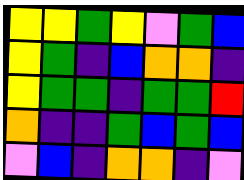[["yellow", "yellow", "green", "yellow", "violet", "green", "blue"], ["yellow", "green", "indigo", "blue", "orange", "orange", "indigo"], ["yellow", "green", "green", "indigo", "green", "green", "red"], ["orange", "indigo", "indigo", "green", "blue", "green", "blue"], ["violet", "blue", "indigo", "orange", "orange", "indigo", "violet"]]